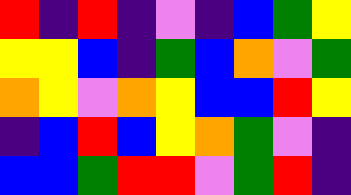[["red", "indigo", "red", "indigo", "violet", "indigo", "blue", "green", "yellow"], ["yellow", "yellow", "blue", "indigo", "green", "blue", "orange", "violet", "green"], ["orange", "yellow", "violet", "orange", "yellow", "blue", "blue", "red", "yellow"], ["indigo", "blue", "red", "blue", "yellow", "orange", "green", "violet", "indigo"], ["blue", "blue", "green", "red", "red", "violet", "green", "red", "indigo"]]